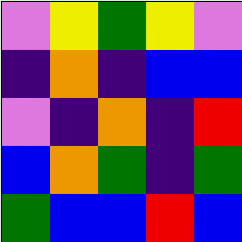[["violet", "yellow", "green", "yellow", "violet"], ["indigo", "orange", "indigo", "blue", "blue"], ["violet", "indigo", "orange", "indigo", "red"], ["blue", "orange", "green", "indigo", "green"], ["green", "blue", "blue", "red", "blue"]]